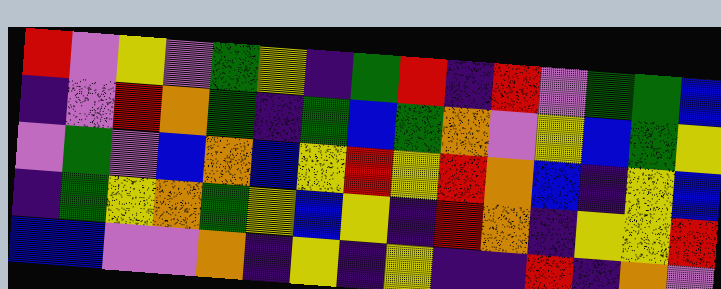[["red", "violet", "yellow", "violet", "green", "yellow", "indigo", "green", "red", "indigo", "red", "violet", "green", "green", "blue"], ["indigo", "violet", "red", "orange", "green", "indigo", "green", "blue", "green", "orange", "violet", "yellow", "blue", "green", "yellow"], ["violet", "green", "violet", "blue", "orange", "blue", "yellow", "red", "yellow", "red", "orange", "blue", "indigo", "yellow", "blue"], ["indigo", "green", "yellow", "orange", "green", "yellow", "blue", "yellow", "indigo", "red", "orange", "indigo", "yellow", "yellow", "red"], ["blue", "blue", "violet", "violet", "orange", "indigo", "yellow", "indigo", "yellow", "indigo", "indigo", "red", "indigo", "orange", "violet"]]